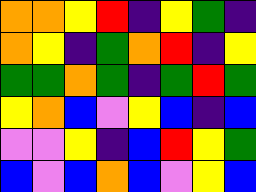[["orange", "orange", "yellow", "red", "indigo", "yellow", "green", "indigo"], ["orange", "yellow", "indigo", "green", "orange", "red", "indigo", "yellow"], ["green", "green", "orange", "green", "indigo", "green", "red", "green"], ["yellow", "orange", "blue", "violet", "yellow", "blue", "indigo", "blue"], ["violet", "violet", "yellow", "indigo", "blue", "red", "yellow", "green"], ["blue", "violet", "blue", "orange", "blue", "violet", "yellow", "blue"]]